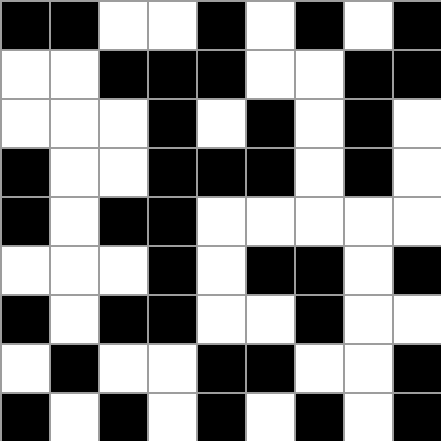[["black", "black", "white", "white", "black", "white", "black", "white", "black"], ["white", "white", "black", "black", "black", "white", "white", "black", "black"], ["white", "white", "white", "black", "white", "black", "white", "black", "white"], ["black", "white", "white", "black", "black", "black", "white", "black", "white"], ["black", "white", "black", "black", "white", "white", "white", "white", "white"], ["white", "white", "white", "black", "white", "black", "black", "white", "black"], ["black", "white", "black", "black", "white", "white", "black", "white", "white"], ["white", "black", "white", "white", "black", "black", "white", "white", "black"], ["black", "white", "black", "white", "black", "white", "black", "white", "black"]]